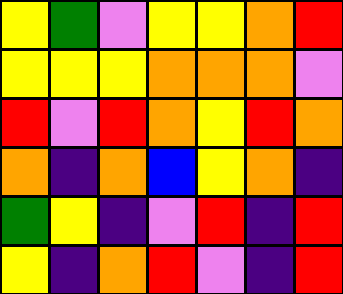[["yellow", "green", "violet", "yellow", "yellow", "orange", "red"], ["yellow", "yellow", "yellow", "orange", "orange", "orange", "violet"], ["red", "violet", "red", "orange", "yellow", "red", "orange"], ["orange", "indigo", "orange", "blue", "yellow", "orange", "indigo"], ["green", "yellow", "indigo", "violet", "red", "indigo", "red"], ["yellow", "indigo", "orange", "red", "violet", "indigo", "red"]]